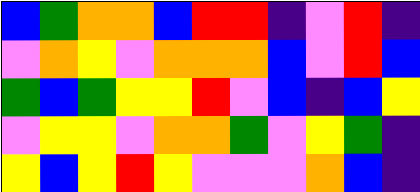[["blue", "green", "orange", "orange", "blue", "red", "red", "indigo", "violet", "red", "indigo"], ["violet", "orange", "yellow", "violet", "orange", "orange", "orange", "blue", "violet", "red", "blue"], ["green", "blue", "green", "yellow", "yellow", "red", "violet", "blue", "indigo", "blue", "yellow"], ["violet", "yellow", "yellow", "violet", "orange", "orange", "green", "violet", "yellow", "green", "indigo"], ["yellow", "blue", "yellow", "red", "yellow", "violet", "violet", "violet", "orange", "blue", "indigo"]]